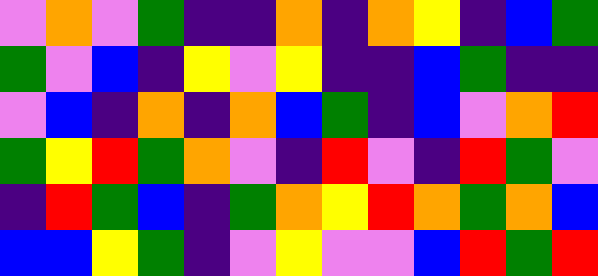[["violet", "orange", "violet", "green", "indigo", "indigo", "orange", "indigo", "orange", "yellow", "indigo", "blue", "green"], ["green", "violet", "blue", "indigo", "yellow", "violet", "yellow", "indigo", "indigo", "blue", "green", "indigo", "indigo"], ["violet", "blue", "indigo", "orange", "indigo", "orange", "blue", "green", "indigo", "blue", "violet", "orange", "red"], ["green", "yellow", "red", "green", "orange", "violet", "indigo", "red", "violet", "indigo", "red", "green", "violet"], ["indigo", "red", "green", "blue", "indigo", "green", "orange", "yellow", "red", "orange", "green", "orange", "blue"], ["blue", "blue", "yellow", "green", "indigo", "violet", "yellow", "violet", "violet", "blue", "red", "green", "red"]]